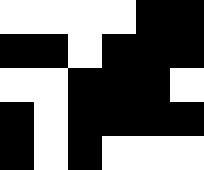[["white", "white", "white", "white", "black", "black"], ["black", "black", "white", "black", "black", "black"], ["white", "white", "black", "black", "black", "white"], ["black", "white", "black", "black", "black", "black"], ["black", "white", "black", "white", "white", "white"]]